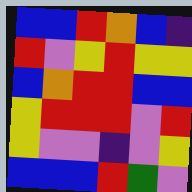[["blue", "blue", "red", "orange", "blue", "indigo"], ["red", "violet", "yellow", "red", "yellow", "yellow"], ["blue", "orange", "red", "red", "blue", "blue"], ["yellow", "red", "red", "red", "violet", "red"], ["yellow", "violet", "violet", "indigo", "violet", "yellow"], ["blue", "blue", "blue", "red", "green", "violet"]]